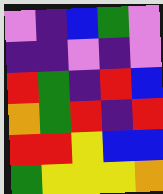[["violet", "indigo", "blue", "green", "violet"], ["indigo", "indigo", "violet", "indigo", "violet"], ["red", "green", "indigo", "red", "blue"], ["orange", "green", "red", "indigo", "red"], ["red", "red", "yellow", "blue", "blue"], ["green", "yellow", "yellow", "yellow", "orange"]]